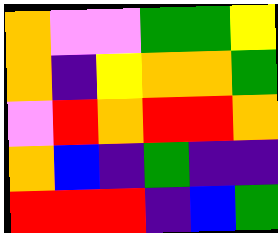[["orange", "violet", "violet", "green", "green", "yellow"], ["orange", "indigo", "yellow", "orange", "orange", "green"], ["violet", "red", "orange", "red", "red", "orange"], ["orange", "blue", "indigo", "green", "indigo", "indigo"], ["red", "red", "red", "indigo", "blue", "green"]]